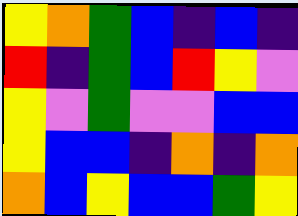[["yellow", "orange", "green", "blue", "indigo", "blue", "indigo"], ["red", "indigo", "green", "blue", "red", "yellow", "violet"], ["yellow", "violet", "green", "violet", "violet", "blue", "blue"], ["yellow", "blue", "blue", "indigo", "orange", "indigo", "orange"], ["orange", "blue", "yellow", "blue", "blue", "green", "yellow"]]